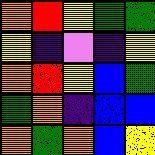[["orange", "red", "yellow", "green", "green"], ["yellow", "indigo", "violet", "indigo", "yellow"], ["orange", "red", "yellow", "blue", "green"], ["green", "orange", "indigo", "blue", "blue"], ["orange", "green", "orange", "blue", "yellow"]]